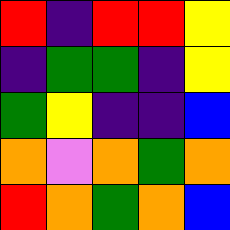[["red", "indigo", "red", "red", "yellow"], ["indigo", "green", "green", "indigo", "yellow"], ["green", "yellow", "indigo", "indigo", "blue"], ["orange", "violet", "orange", "green", "orange"], ["red", "orange", "green", "orange", "blue"]]